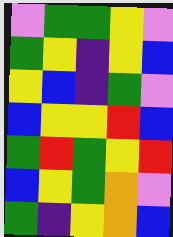[["violet", "green", "green", "yellow", "violet"], ["green", "yellow", "indigo", "yellow", "blue"], ["yellow", "blue", "indigo", "green", "violet"], ["blue", "yellow", "yellow", "red", "blue"], ["green", "red", "green", "yellow", "red"], ["blue", "yellow", "green", "orange", "violet"], ["green", "indigo", "yellow", "orange", "blue"]]